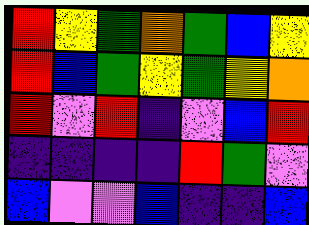[["red", "yellow", "green", "orange", "green", "blue", "yellow"], ["red", "blue", "green", "yellow", "green", "yellow", "orange"], ["red", "violet", "red", "indigo", "violet", "blue", "red"], ["indigo", "indigo", "indigo", "indigo", "red", "green", "violet"], ["blue", "violet", "violet", "blue", "indigo", "indigo", "blue"]]